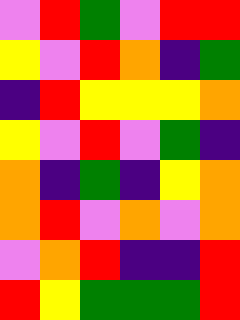[["violet", "red", "green", "violet", "red", "red"], ["yellow", "violet", "red", "orange", "indigo", "green"], ["indigo", "red", "yellow", "yellow", "yellow", "orange"], ["yellow", "violet", "red", "violet", "green", "indigo"], ["orange", "indigo", "green", "indigo", "yellow", "orange"], ["orange", "red", "violet", "orange", "violet", "orange"], ["violet", "orange", "red", "indigo", "indigo", "red"], ["red", "yellow", "green", "green", "green", "red"]]